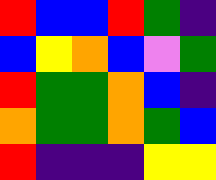[["red", "blue", "blue", "red", "green", "indigo"], ["blue", "yellow", "orange", "blue", "violet", "green"], ["red", "green", "green", "orange", "blue", "indigo"], ["orange", "green", "green", "orange", "green", "blue"], ["red", "indigo", "indigo", "indigo", "yellow", "yellow"]]